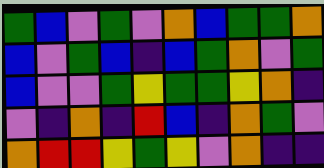[["green", "blue", "violet", "green", "violet", "orange", "blue", "green", "green", "orange"], ["blue", "violet", "green", "blue", "indigo", "blue", "green", "orange", "violet", "green"], ["blue", "violet", "violet", "green", "yellow", "green", "green", "yellow", "orange", "indigo"], ["violet", "indigo", "orange", "indigo", "red", "blue", "indigo", "orange", "green", "violet"], ["orange", "red", "red", "yellow", "green", "yellow", "violet", "orange", "indigo", "indigo"]]